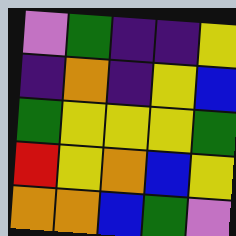[["violet", "green", "indigo", "indigo", "yellow"], ["indigo", "orange", "indigo", "yellow", "blue"], ["green", "yellow", "yellow", "yellow", "green"], ["red", "yellow", "orange", "blue", "yellow"], ["orange", "orange", "blue", "green", "violet"]]